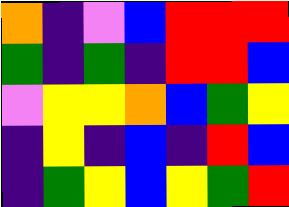[["orange", "indigo", "violet", "blue", "red", "red", "red"], ["green", "indigo", "green", "indigo", "red", "red", "blue"], ["violet", "yellow", "yellow", "orange", "blue", "green", "yellow"], ["indigo", "yellow", "indigo", "blue", "indigo", "red", "blue"], ["indigo", "green", "yellow", "blue", "yellow", "green", "red"]]